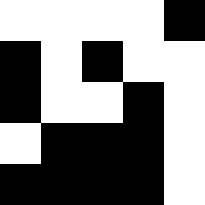[["white", "white", "white", "white", "black"], ["black", "white", "black", "white", "white"], ["black", "white", "white", "black", "white"], ["white", "black", "black", "black", "white"], ["black", "black", "black", "black", "white"]]